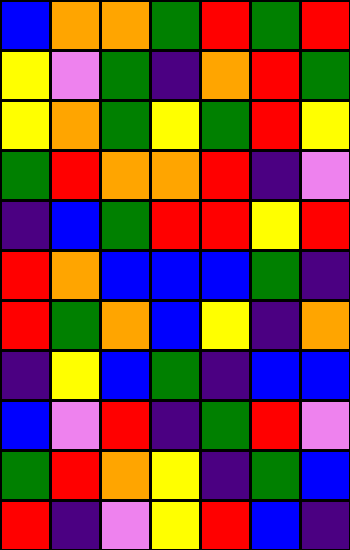[["blue", "orange", "orange", "green", "red", "green", "red"], ["yellow", "violet", "green", "indigo", "orange", "red", "green"], ["yellow", "orange", "green", "yellow", "green", "red", "yellow"], ["green", "red", "orange", "orange", "red", "indigo", "violet"], ["indigo", "blue", "green", "red", "red", "yellow", "red"], ["red", "orange", "blue", "blue", "blue", "green", "indigo"], ["red", "green", "orange", "blue", "yellow", "indigo", "orange"], ["indigo", "yellow", "blue", "green", "indigo", "blue", "blue"], ["blue", "violet", "red", "indigo", "green", "red", "violet"], ["green", "red", "orange", "yellow", "indigo", "green", "blue"], ["red", "indigo", "violet", "yellow", "red", "blue", "indigo"]]